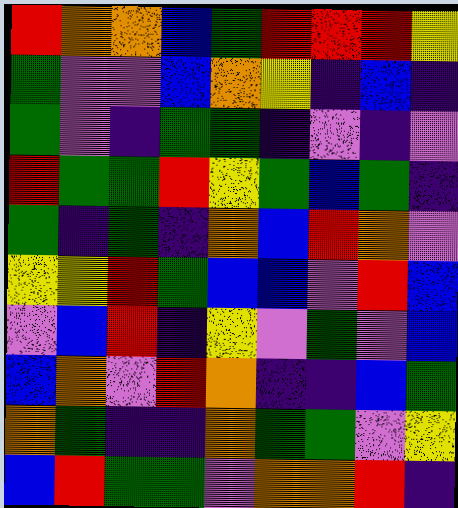[["red", "orange", "orange", "blue", "green", "red", "red", "red", "yellow"], ["green", "violet", "violet", "blue", "orange", "yellow", "indigo", "blue", "indigo"], ["green", "violet", "indigo", "green", "green", "indigo", "violet", "indigo", "violet"], ["red", "green", "green", "red", "yellow", "green", "blue", "green", "indigo"], ["green", "indigo", "green", "indigo", "orange", "blue", "red", "orange", "violet"], ["yellow", "yellow", "red", "green", "blue", "blue", "violet", "red", "blue"], ["violet", "blue", "red", "indigo", "yellow", "violet", "green", "violet", "blue"], ["blue", "orange", "violet", "red", "orange", "indigo", "indigo", "blue", "green"], ["orange", "green", "indigo", "indigo", "orange", "green", "green", "violet", "yellow"], ["blue", "red", "green", "green", "violet", "orange", "orange", "red", "indigo"]]